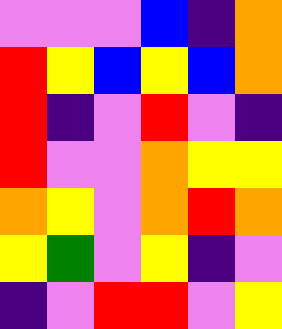[["violet", "violet", "violet", "blue", "indigo", "orange"], ["red", "yellow", "blue", "yellow", "blue", "orange"], ["red", "indigo", "violet", "red", "violet", "indigo"], ["red", "violet", "violet", "orange", "yellow", "yellow"], ["orange", "yellow", "violet", "orange", "red", "orange"], ["yellow", "green", "violet", "yellow", "indigo", "violet"], ["indigo", "violet", "red", "red", "violet", "yellow"]]